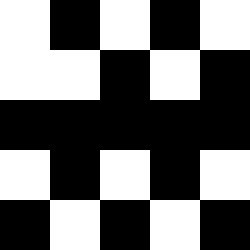[["white", "black", "white", "black", "white"], ["white", "white", "black", "white", "black"], ["black", "black", "black", "black", "black"], ["white", "black", "white", "black", "white"], ["black", "white", "black", "white", "black"]]